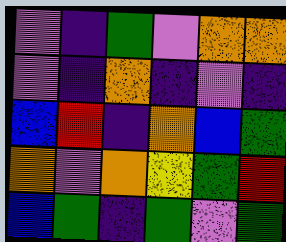[["violet", "indigo", "green", "violet", "orange", "orange"], ["violet", "indigo", "orange", "indigo", "violet", "indigo"], ["blue", "red", "indigo", "orange", "blue", "green"], ["orange", "violet", "orange", "yellow", "green", "red"], ["blue", "green", "indigo", "green", "violet", "green"]]